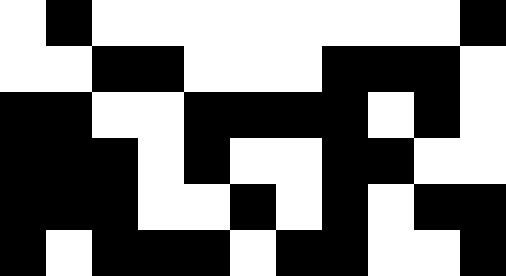[["white", "black", "white", "white", "white", "white", "white", "white", "white", "white", "black"], ["white", "white", "black", "black", "white", "white", "white", "black", "black", "black", "white"], ["black", "black", "white", "white", "black", "black", "black", "black", "white", "black", "white"], ["black", "black", "black", "white", "black", "white", "white", "black", "black", "white", "white"], ["black", "black", "black", "white", "white", "black", "white", "black", "white", "black", "black"], ["black", "white", "black", "black", "black", "white", "black", "black", "white", "white", "black"]]